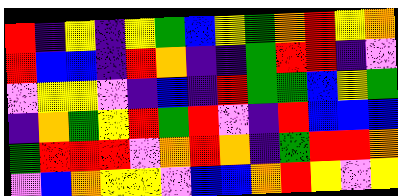[["red", "indigo", "yellow", "indigo", "yellow", "green", "blue", "yellow", "green", "orange", "red", "yellow", "orange"], ["red", "blue", "blue", "indigo", "red", "orange", "indigo", "indigo", "green", "red", "red", "indigo", "violet"], ["violet", "yellow", "yellow", "violet", "indigo", "blue", "indigo", "red", "green", "green", "blue", "yellow", "green"], ["indigo", "orange", "green", "yellow", "red", "green", "red", "violet", "indigo", "red", "blue", "blue", "blue"], ["green", "red", "red", "red", "violet", "orange", "red", "orange", "indigo", "green", "red", "red", "orange"], ["violet", "blue", "orange", "yellow", "yellow", "violet", "blue", "blue", "orange", "red", "yellow", "violet", "yellow"]]